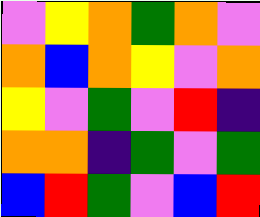[["violet", "yellow", "orange", "green", "orange", "violet"], ["orange", "blue", "orange", "yellow", "violet", "orange"], ["yellow", "violet", "green", "violet", "red", "indigo"], ["orange", "orange", "indigo", "green", "violet", "green"], ["blue", "red", "green", "violet", "blue", "red"]]